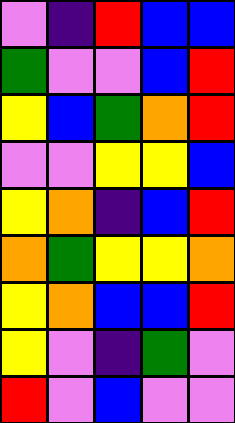[["violet", "indigo", "red", "blue", "blue"], ["green", "violet", "violet", "blue", "red"], ["yellow", "blue", "green", "orange", "red"], ["violet", "violet", "yellow", "yellow", "blue"], ["yellow", "orange", "indigo", "blue", "red"], ["orange", "green", "yellow", "yellow", "orange"], ["yellow", "orange", "blue", "blue", "red"], ["yellow", "violet", "indigo", "green", "violet"], ["red", "violet", "blue", "violet", "violet"]]